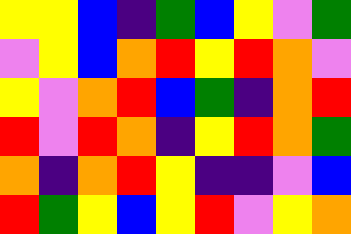[["yellow", "yellow", "blue", "indigo", "green", "blue", "yellow", "violet", "green"], ["violet", "yellow", "blue", "orange", "red", "yellow", "red", "orange", "violet"], ["yellow", "violet", "orange", "red", "blue", "green", "indigo", "orange", "red"], ["red", "violet", "red", "orange", "indigo", "yellow", "red", "orange", "green"], ["orange", "indigo", "orange", "red", "yellow", "indigo", "indigo", "violet", "blue"], ["red", "green", "yellow", "blue", "yellow", "red", "violet", "yellow", "orange"]]